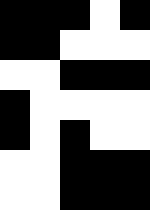[["black", "black", "black", "white", "black"], ["black", "black", "white", "white", "white"], ["white", "white", "black", "black", "black"], ["black", "white", "white", "white", "white"], ["black", "white", "black", "white", "white"], ["white", "white", "black", "black", "black"], ["white", "white", "black", "black", "black"]]